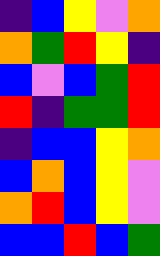[["indigo", "blue", "yellow", "violet", "orange"], ["orange", "green", "red", "yellow", "indigo"], ["blue", "violet", "blue", "green", "red"], ["red", "indigo", "green", "green", "red"], ["indigo", "blue", "blue", "yellow", "orange"], ["blue", "orange", "blue", "yellow", "violet"], ["orange", "red", "blue", "yellow", "violet"], ["blue", "blue", "red", "blue", "green"]]